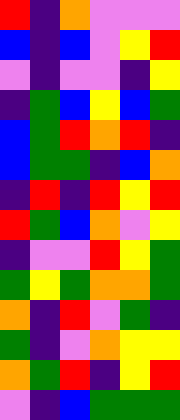[["red", "indigo", "orange", "violet", "violet", "violet"], ["blue", "indigo", "blue", "violet", "yellow", "red"], ["violet", "indigo", "violet", "violet", "indigo", "yellow"], ["indigo", "green", "blue", "yellow", "blue", "green"], ["blue", "green", "red", "orange", "red", "indigo"], ["blue", "green", "green", "indigo", "blue", "orange"], ["indigo", "red", "indigo", "red", "yellow", "red"], ["red", "green", "blue", "orange", "violet", "yellow"], ["indigo", "violet", "violet", "red", "yellow", "green"], ["green", "yellow", "green", "orange", "orange", "green"], ["orange", "indigo", "red", "violet", "green", "indigo"], ["green", "indigo", "violet", "orange", "yellow", "yellow"], ["orange", "green", "red", "indigo", "yellow", "red"], ["violet", "indigo", "blue", "green", "green", "green"]]